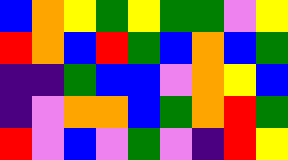[["blue", "orange", "yellow", "green", "yellow", "green", "green", "violet", "yellow"], ["red", "orange", "blue", "red", "green", "blue", "orange", "blue", "green"], ["indigo", "indigo", "green", "blue", "blue", "violet", "orange", "yellow", "blue"], ["indigo", "violet", "orange", "orange", "blue", "green", "orange", "red", "green"], ["red", "violet", "blue", "violet", "green", "violet", "indigo", "red", "yellow"]]